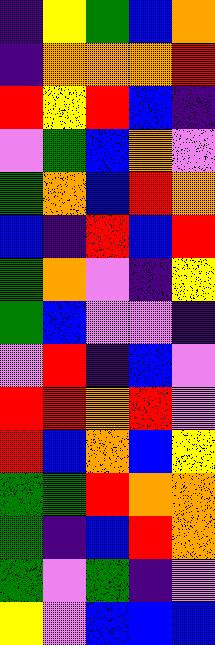[["indigo", "yellow", "green", "blue", "orange"], ["indigo", "orange", "orange", "orange", "red"], ["red", "yellow", "red", "blue", "indigo"], ["violet", "green", "blue", "orange", "violet"], ["green", "orange", "blue", "red", "orange"], ["blue", "indigo", "red", "blue", "red"], ["green", "orange", "violet", "indigo", "yellow"], ["green", "blue", "violet", "violet", "indigo"], ["violet", "red", "indigo", "blue", "violet"], ["red", "red", "orange", "red", "violet"], ["red", "blue", "orange", "blue", "yellow"], ["green", "green", "red", "orange", "orange"], ["green", "indigo", "blue", "red", "orange"], ["green", "violet", "green", "indigo", "violet"], ["yellow", "violet", "blue", "blue", "blue"]]